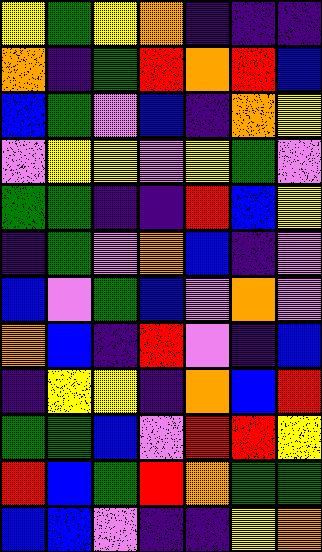[["yellow", "green", "yellow", "orange", "indigo", "indigo", "indigo"], ["orange", "indigo", "green", "red", "orange", "red", "blue"], ["blue", "green", "violet", "blue", "indigo", "orange", "yellow"], ["violet", "yellow", "yellow", "violet", "yellow", "green", "violet"], ["green", "green", "indigo", "indigo", "red", "blue", "yellow"], ["indigo", "green", "violet", "orange", "blue", "indigo", "violet"], ["blue", "violet", "green", "blue", "violet", "orange", "violet"], ["orange", "blue", "indigo", "red", "violet", "indigo", "blue"], ["indigo", "yellow", "yellow", "indigo", "orange", "blue", "red"], ["green", "green", "blue", "violet", "red", "red", "yellow"], ["red", "blue", "green", "red", "orange", "green", "green"], ["blue", "blue", "violet", "indigo", "indigo", "yellow", "orange"]]